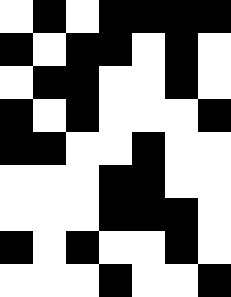[["white", "black", "white", "black", "black", "black", "black"], ["black", "white", "black", "black", "white", "black", "white"], ["white", "black", "black", "white", "white", "black", "white"], ["black", "white", "black", "white", "white", "white", "black"], ["black", "black", "white", "white", "black", "white", "white"], ["white", "white", "white", "black", "black", "white", "white"], ["white", "white", "white", "black", "black", "black", "white"], ["black", "white", "black", "white", "white", "black", "white"], ["white", "white", "white", "black", "white", "white", "black"]]